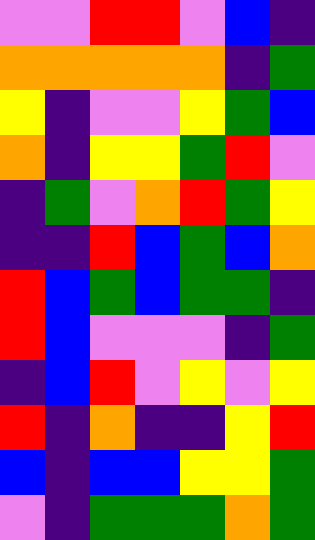[["violet", "violet", "red", "red", "violet", "blue", "indigo"], ["orange", "orange", "orange", "orange", "orange", "indigo", "green"], ["yellow", "indigo", "violet", "violet", "yellow", "green", "blue"], ["orange", "indigo", "yellow", "yellow", "green", "red", "violet"], ["indigo", "green", "violet", "orange", "red", "green", "yellow"], ["indigo", "indigo", "red", "blue", "green", "blue", "orange"], ["red", "blue", "green", "blue", "green", "green", "indigo"], ["red", "blue", "violet", "violet", "violet", "indigo", "green"], ["indigo", "blue", "red", "violet", "yellow", "violet", "yellow"], ["red", "indigo", "orange", "indigo", "indigo", "yellow", "red"], ["blue", "indigo", "blue", "blue", "yellow", "yellow", "green"], ["violet", "indigo", "green", "green", "green", "orange", "green"]]